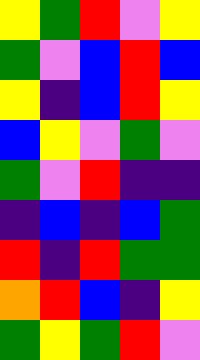[["yellow", "green", "red", "violet", "yellow"], ["green", "violet", "blue", "red", "blue"], ["yellow", "indigo", "blue", "red", "yellow"], ["blue", "yellow", "violet", "green", "violet"], ["green", "violet", "red", "indigo", "indigo"], ["indigo", "blue", "indigo", "blue", "green"], ["red", "indigo", "red", "green", "green"], ["orange", "red", "blue", "indigo", "yellow"], ["green", "yellow", "green", "red", "violet"]]